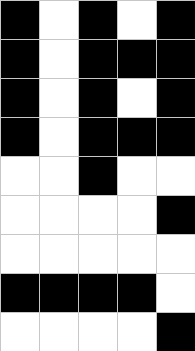[["black", "white", "black", "white", "black"], ["black", "white", "black", "black", "black"], ["black", "white", "black", "white", "black"], ["black", "white", "black", "black", "black"], ["white", "white", "black", "white", "white"], ["white", "white", "white", "white", "black"], ["white", "white", "white", "white", "white"], ["black", "black", "black", "black", "white"], ["white", "white", "white", "white", "black"]]